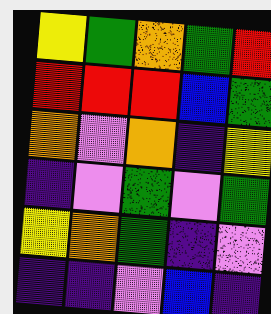[["yellow", "green", "orange", "green", "red"], ["red", "red", "red", "blue", "green"], ["orange", "violet", "orange", "indigo", "yellow"], ["indigo", "violet", "green", "violet", "green"], ["yellow", "orange", "green", "indigo", "violet"], ["indigo", "indigo", "violet", "blue", "indigo"]]